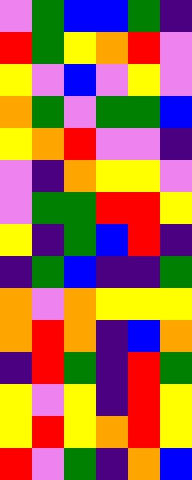[["violet", "green", "blue", "blue", "green", "indigo"], ["red", "green", "yellow", "orange", "red", "violet"], ["yellow", "violet", "blue", "violet", "yellow", "violet"], ["orange", "green", "violet", "green", "green", "blue"], ["yellow", "orange", "red", "violet", "violet", "indigo"], ["violet", "indigo", "orange", "yellow", "yellow", "violet"], ["violet", "green", "green", "red", "red", "yellow"], ["yellow", "indigo", "green", "blue", "red", "indigo"], ["indigo", "green", "blue", "indigo", "indigo", "green"], ["orange", "violet", "orange", "yellow", "yellow", "yellow"], ["orange", "red", "orange", "indigo", "blue", "orange"], ["indigo", "red", "green", "indigo", "red", "green"], ["yellow", "violet", "yellow", "indigo", "red", "yellow"], ["yellow", "red", "yellow", "orange", "red", "yellow"], ["red", "violet", "green", "indigo", "orange", "blue"]]